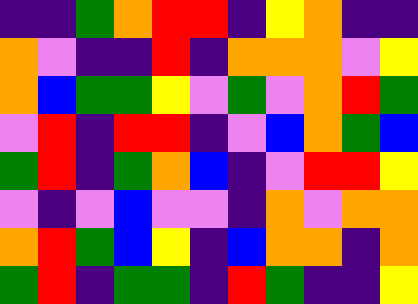[["indigo", "indigo", "green", "orange", "red", "red", "indigo", "yellow", "orange", "indigo", "indigo"], ["orange", "violet", "indigo", "indigo", "red", "indigo", "orange", "orange", "orange", "violet", "yellow"], ["orange", "blue", "green", "green", "yellow", "violet", "green", "violet", "orange", "red", "green"], ["violet", "red", "indigo", "red", "red", "indigo", "violet", "blue", "orange", "green", "blue"], ["green", "red", "indigo", "green", "orange", "blue", "indigo", "violet", "red", "red", "yellow"], ["violet", "indigo", "violet", "blue", "violet", "violet", "indigo", "orange", "violet", "orange", "orange"], ["orange", "red", "green", "blue", "yellow", "indigo", "blue", "orange", "orange", "indigo", "orange"], ["green", "red", "indigo", "green", "green", "indigo", "red", "green", "indigo", "indigo", "yellow"]]